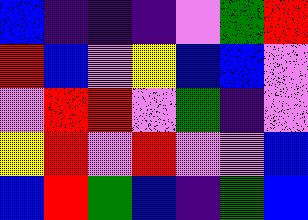[["blue", "indigo", "indigo", "indigo", "violet", "green", "red"], ["red", "blue", "violet", "yellow", "blue", "blue", "violet"], ["violet", "red", "red", "violet", "green", "indigo", "violet"], ["yellow", "red", "violet", "red", "violet", "violet", "blue"], ["blue", "red", "green", "blue", "indigo", "green", "blue"]]